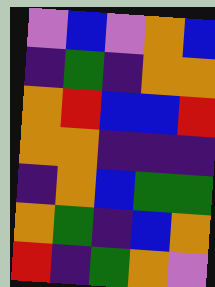[["violet", "blue", "violet", "orange", "blue"], ["indigo", "green", "indigo", "orange", "orange"], ["orange", "red", "blue", "blue", "red"], ["orange", "orange", "indigo", "indigo", "indigo"], ["indigo", "orange", "blue", "green", "green"], ["orange", "green", "indigo", "blue", "orange"], ["red", "indigo", "green", "orange", "violet"]]